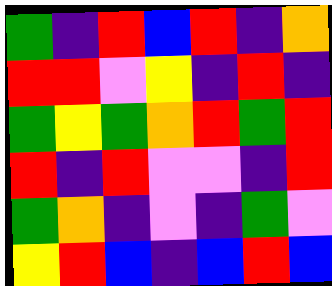[["green", "indigo", "red", "blue", "red", "indigo", "orange"], ["red", "red", "violet", "yellow", "indigo", "red", "indigo"], ["green", "yellow", "green", "orange", "red", "green", "red"], ["red", "indigo", "red", "violet", "violet", "indigo", "red"], ["green", "orange", "indigo", "violet", "indigo", "green", "violet"], ["yellow", "red", "blue", "indigo", "blue", "red", "blue"]]